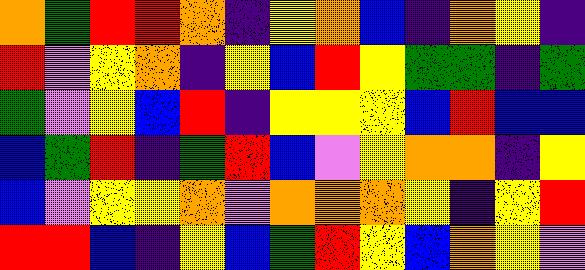[["orange", "green", "red", "red", "orange", "indigo", "yellow", "orange", "blue", "indigo", "orange", "yellow", "indigo"], ["red", "violet", "yellow", "orange", "indigo", "yellow", "blue", "red", "yellow", "green", "green", "indigo", "green"], ["green", "violet", "yellow", "blue", "red", "indigo", "yellow", "yellow", "yellow", "blue", "red", "blue", "blue"], ["blue", "green", "red", "indigo", "green", "red", "blue", "violet", "yellow", "orange", "orange", "indigo", "yellow"], ["blue", "violet", "yellow", "yellow", "orange", "violet", "orange", "orange", "orange", "yellow", "indigo", "yellow", "red"], ["red", "red", "blue", "indigo", "yellow", "blue", "green", "red", "yellow", "blue", "orange", "yellow", "violet"]]